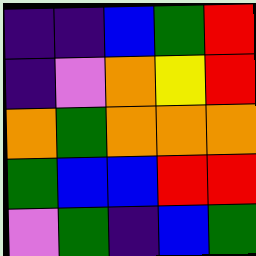[["indigo", "indigo", "blue", "green", "red"], ["indigo", "violet", "orange", "yellow", "red"], ["orange", "green", "orange", "orange", "orange"], ["green", "blue", "blue", "red", "red"], ["violet", "green", "indigo", "blue", "green"]]